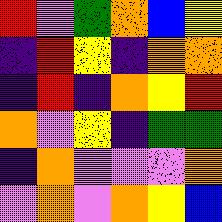[["red", "violet", "green", "orange", "blue", "yellow"], ["indigo", "red", "yellow", "indigo", "orange", "orange"], ["indigo", "red", "indigo", "orange", "yellow", "red"], ["orange", "violet", "yellow", "indigo", "green", "green"], ["indigo", "orange", "violet", "violet", "violet", "orange"], ["violet", "orange", "violet", "orange", "yellow", "blue"]]